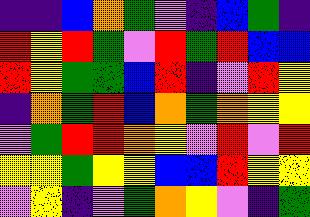[["indigo", "indigo", "blue", "orange", "green", "violet", "indigo", "blue", "green", "indigo"], ["red", "yellow", "red", "green", "violet", "red", "green", "red", "blue", "blue"], ["red", "yellow", "green", "green", "blue", "red", "indigo", "violet", "red", "yellow"], ["indigo", "orange", "green", "red", "blue", "orange", "green", "orange", "yellow", "yellow"], ["violet", "green", "red", "red", "orange", "yellow", "violet", "red", "violet", "red"], ["yellow", "yellow", "green", "yellow", "yellow", "blue", "blue", "red", "yellow", "yellow"], ["violet", "yellow", "indigo", "violet", "green", "orange", "yellow", "violet", "indigo", "green"]]